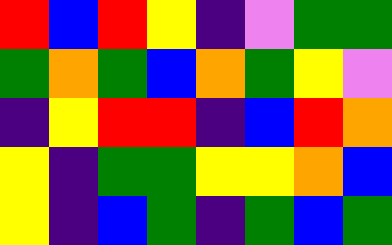[["red", "blue", "red", "yellow", "indigo", "violet", "green", "green"], ["green", "orange", "green", "blue", "orange", "green", "yellow", "violet"], ["indigo", "yellow", "red", "red", "indigo", "blue", "red", "orange"], ["yellow", "indigo", "green", "green", "yellow", "yellow", "orange", "blue"], ["yellow", "indigo", "blue", "green", "indigo", "green", "blue", "green"]]